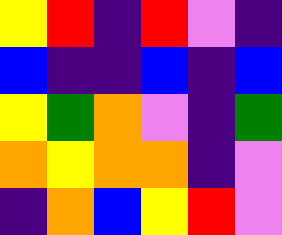[["yellow", "red", "indigo", "red", "violet", "indigo"], ["blue", "indigo", "indigo", "blue", "indigo", "blue"], ["yellow", "green", "orange", "violet", "indigo", "green"], ["orange", "yellow", "orange", "orange", "indigo", "violet"], ["indigo", "orange", "blue", "yellow", "red", "violet"]]